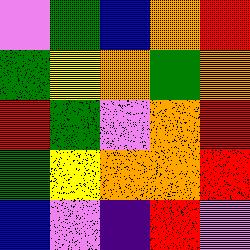[["violet", "green", "blue", "orange", "red"], ["green", "yellow", "orange", "green", "orange"], ["red", "green", "violet", "orange", "red"], ["green", "yellow", "orange", "orange", "red"], ["blue", "violet", "indigo", "red", "violet"]]